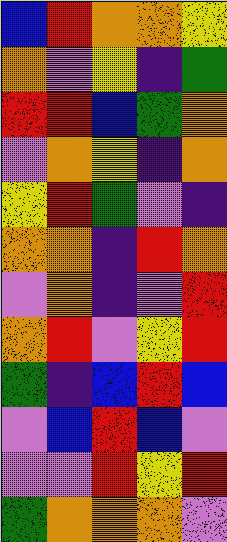[["blue", "red", "orange", "orange", "yellow"], ["orange", "violet", "yellow", "indigo", "green"], ["red", "red", "blue", "green", "orange"], ["violet", "orange", "yellow", "indigo", "orange"], ["yellow", "red", "green", "violet", "indigo"], ["orange", "orange", "indigo", "red", "orange"], ["violet", "orange", "indigo", "violet", "red"], ["orange", "red", "violet", "yellow", "red"], ["green", "indigo", "blue", "red", "blue"], ["violet", "blue", "red", "blue", "violet"], ["violet", "violet", "red", "yellow", "red"], ["green", "orange", "orange", "orange", "violet"]]